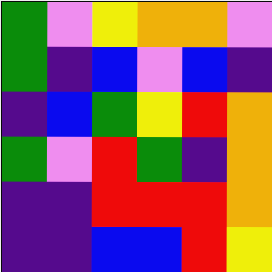[["green", "violet", "yellow", "orange", "orange", "violet"], ["green", "indigo", "blue", "violet", "blue", "indigo"], ["indigo", "blue", "green", "yellow", "red", "orange"], ["green", "violet", "red", "green", "indigo", "orange"], ["indigo", "indigo", "red", "red", "red", "orange"], ["indigo", "indigo", "blue", "blue", "red", "yellow"]]